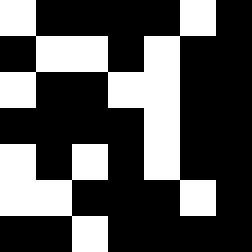[["white", "black", "black", "black", "black", "white", "black"], ["black", "white", "white", "black", "white", "black", "black"], ["white", "black", "black", "white", "white", "black", "black"], ["black", "black", "black", "black", "white", "black", "black"], ["white", "black", "white", "black", "white", "black", "black"], ["white", "white", "black", "black", "black", "white", "black"], ["black", "black", "white", "black", "black", "black", "black"]]